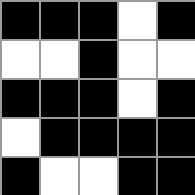[["black", "black", "black", "white", "black"], ["white", "white", "black", "white", "white"], ["black", "black", "black", "white", "black"], ["white", "black", "black", "black", "black"], ["black", "white", "white", "black", "black"]]